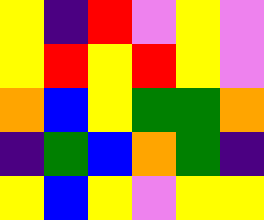[["yellow", "indigo", "red", "violet", "yellow", "violet"], ["yellow", "red", "yellow", "red", "yellow", "violet"], ["orange", "blue", "yellow", "green", "green", "orange"], ["indigo", "green", "blue", "orange", "green", "indigo"], ["yellow", "blue", "yellow", "violet", "yellow", "yellow"]]